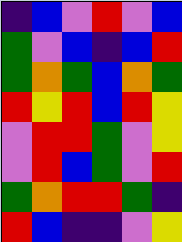[["indigo", "blue", "violet", "red", "violet", "blue"], ["green", "violet", "blue", "indigo", "blue", "red"], ["green", "orange", "green", "blue", "orange", "green"], ["red", "yellow", "red", "blue", "red", "yellow"], ["violet", "red", "red", "green", "violet", "yellow"], ["violet", "red", "blue", "green", "violet", "red"], ["green", "orange", "red", "red", "green", "indigo"], ["red", "blue", "indigo", "indigo", "violet", "yellow"]]